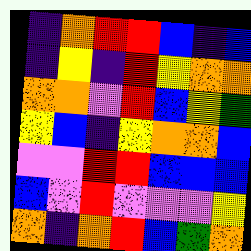[["indigo", "orange", "red", "red", "blue", "indigo", "blue"], ["indigo", "yellow", "indigo", "red", "yellow", "orange", "orange"], ["orange", "orange", "violet", "red", "blue", "yellow", "green"], ["yellow", "blue", "indigo", "yellow", "orange", "orange", "blue"], ["violet", "violet", "red", "red", "blue", "blue", "blue"], ["blue", "violet", "red", "violet", "violet", "violet", "yellow"], ["orange", "indigo", "orange", "red", "blue", "green", "orange"]]